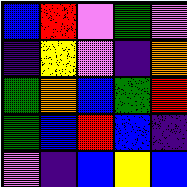[["blue", "red", "violet", "green", "violet"], ["indigo", "yellow", "violet", "indigo", "orange"], ["green", "orange", "blue", "green", "red"], ["green", "blue", "red", "blue", "indigo"], ["violet", "indigo", "blue", "yellow", "blue"]]